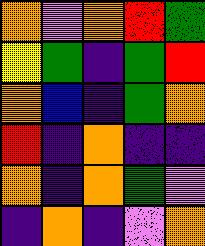[["orange", "violet", "orange", "red", "green"], ["yellow", "green", "indigo", "green", "red"], ["orange", "blue", "indigo", "green", "orange"], ["red", "indigo", "orange", "indigo", "indigo"], ["orange", "indigo", "orange", "green", "violet"], ["indigo", "orange", "indigo", "violet", "orange"]]